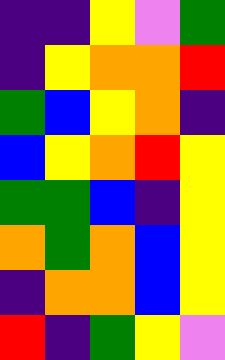[["indigo", "indigo", "yellow", "violet", "green"], ["indigo", "yellow", "orange", "orange", "red"], ["green", "blue", "yellow", "orange", "indigo"], ["blue", "yellow", "orange", "red", "yellow"], ["green", "green", "blue", "indigo", "yellow"], ["orange", "green", "orange", "blue", "yellow"], ["indigo", "orange", "orange", "blue", "yellow"], ["red", "indigo", "green", "yellow", "violet"]]